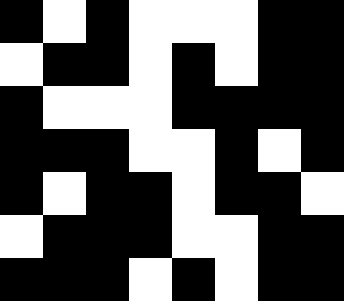[["black", "white", "black", "white", "white", "white", "black", "black"], ["white", "black", "black", "white", "black", "white", "black", "black"], ["black", "white", "white", "white", "black", "black", "black", "black"], ["black", "black", "black", "white", "white", "black", "white", "black"], ["black", "white", "black", "black", "white", "black", "black", "white"], ["white", "black", "black", "black", "white", "white", "black", "black"], ["black", "black", "black", "white", "black", "white", "black", "black"]]